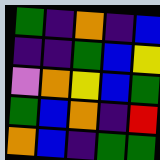[["green", "indigo", "orange", "indigo", "blue"], ["indigo", "indigo", "green", "blue", "yellow"], ["violet", "orange", "yellow", "blue", "green"], ["green", "blue", "orange", "indigo", "red"], ["orange", "blue", "indigo", "green", "green"]]